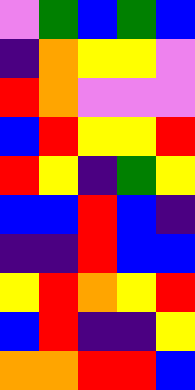[["violet", "green", "blue", "green", "blue"], ["indigo", "orange", "yellow", "yellow", "violet"], ["red", "orange", "violet", "violet", "violet"], ["blue", "red", "yellow", "yellow", "red"], ["red", "yellow", "indigo", "green", "yellow"], ["blue", "blue", "red", "blue", "indigo"], ["indigo", "indigo", "red", "blue", "blue"], ["yellow", "red", "orange", "yellow", "red"], ["blue", "red", "indigo", "indigo", "yellow"], ["orange", "orange", "red", "red", "blue"]]